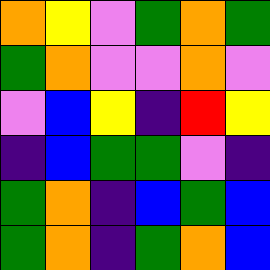[["orange", "yellow", "violet", "green", "orange", "green"], ["green", "orange", "violet", "violet", "orange", "violet"], ["violet", "blue", "yellow", "indigo", "red", "yellow"], ["indigo", "blue", "green", "green", "violet", "indigo"], ["green", "orange", "indigo", "blue", "green", "blue"], ["green", "orange", "indigo", "green", "orange", "blue"]]